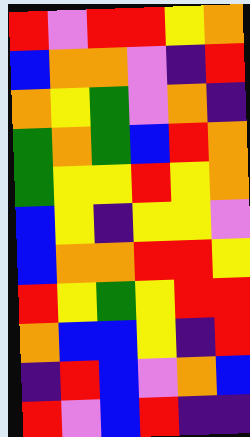[["red", "violet", "red", "red", "yellow", "orange"], ["blue", "orange", "orange", "violet", "indigo", "red"], ["orange", "yellow", "green", "violet", "orange", "indigo"], ["green", "orange", "green", "blue", "red", "orange"], ["green", "yellow", "yellow", "red", "yellow", "orange"], ["blue", "yellow", "indigo", "yellow", "yellow", "violet"], ["blue", "orange", "orange", "red", "red", "yellow"], ["red", "yellow", "green", "yellow", "red", "red"], ["orange", "blue", "blue", "yellow", "indigo", "red"], ["indigo", "red", "blue", "violet", "orange", "blue"], ["red", "violet", "blue", "red", "indigo", "indigo"]]